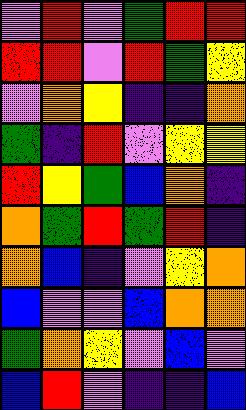[["violet", "red", "violet", "green", "red", "red"], ["red", "red", "violet", "red", "green", "yellow"], ["violet", "orange", "yellow", "indigo", "indigo", "orange"], ["green", "indigo", "red", "violet", "yellow", "yellow"], ["red", "yellow", "green", "blue", "orange", "indigo"], ["orange", "green", "red", "green", "red", "indigo"], ["orange", "blue", "indigo", "violet", "yellow", "orange"], ["blue", "violet", "violet", "blue", "orange", "orange"], ["green", "orange", "yellow", "violet", "blue", "violet"], ["blue", "red", "violet", "indigo", "indigo", "blue"]]